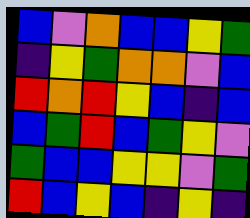[["blue", "violet", "orange", "blue", "blue", "yellow", "green"], ["indigo", "yellow", "green", "orange", "orange", "violet", "blue"], ["red", "orange", "red", "yellow", "blue", "indigo", "blue"], ["blue", "green", "red", "blue", "green", "yellow", "violet"], ["green", "blue", "blue", "yellow", "yellow", "violet", "green"], ["red", "blue", "yellow", "blue", "indigo", "yellow", "indigo"]]